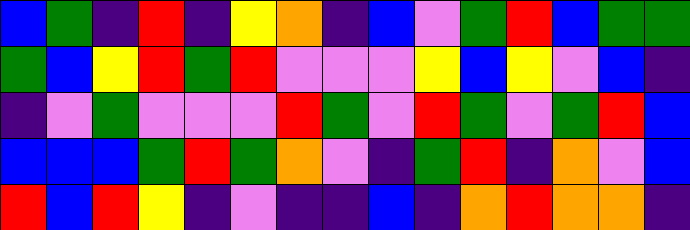[["blue", "green", "indigo", "red", "indigo", "yellow", "orange", "indigo", "blue", "violet", "green", "red", "blue", "green", "green"], ["green", "blue", "yellow", "red", "green", "red", "violet", "violet", "violet", "yellow", "blue", "yellow", "violet", "blue", "indigo"], ["indigo", "violet", "green", "violet", "violet", "violet", "red", "green", "violet", "red", "green", "violet", "green", "red", "blue"], ["blue", "blue", "blue", "green", "red", "green", "orange", "violet", "indigo", "green", "red", "indigo", "orange", "violet", "blue"], ["red", "blue", "red", "yellow", "indigo", "violet", "indigo", "indigo", "blue", "indigo", "orange", "red", "orange", "orange", "indigo"]]